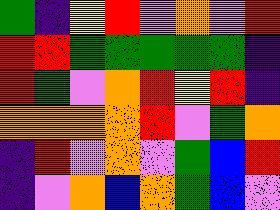[["green", "indigo", "yellow", "red", "violet", "orange", "violet", "red"], ["red", "red", "green", "green", "green", "green", "green", "indigo"], ["red", "green", "violet", "orange", "red", "yellow", "red", "indigo"], ["orange", "orange", "orange", "orange", "red", "violet", "green", "orange"], ["indigo", "red", "violet", "orange", "violet", "green", "blue", "red"], ["indigo", "violet", "orange", "blue", "orange", "green", "blue", "violet"]]